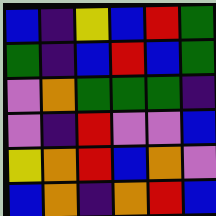[["blue", "indigo", "yellow", "blue", "red", "green"], ["green", "indigo", "blue", "red", "blue", "green"], ["violet", "orange", "green", "green", "green", "indigo"], ["violet", "indigo", "red", "violet", "violet", "blue"], ["yellow", "orange", "red", "blue", "orange", "violet"], ["blue", "orange", "indigo", "orange", "red", "blue"]]